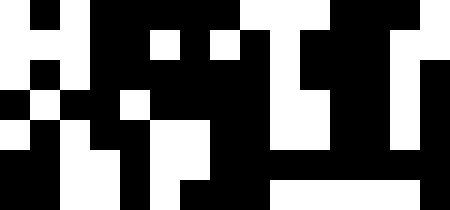[["white", "black", "white", "black", "black", "black", "black", "black", "white", "white", "white", "black", "black", "black", "white"], ["white", "white", "white", "black", "black", "white", "black", "white", "black", "white", "black", "black", "black", "white", "white"], ["white", "black", "white", "black", "black", "black", "black", "black", "black", "white", "black", "black", "black", "white", "black"], ["black", "white", "black", "black", "white", "black", "black", "black", "black", "white", "white", "black", "black", "white", "black"], ["white", "black", "white", "black", "black", "white", "white", "black", "black", "white", "white", "black", "black", "white", "black"], ["black", "black", "white", "white", "black", "white", "white", "black", "black", "black", "black", "black", "black", "black", "black"], ["black", "black", "white", "white", "black", "white", "black", "black", "black", "white", "white", "white", "white", "white", "black"]]